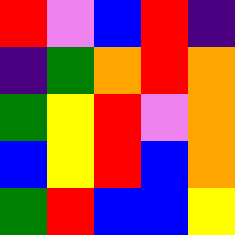[["red", "violet", "blue", "red", "indigo"], ["indigo", "green", "orange", "red", "orange"], ["green", "yellow", "red", "violet", "orange"], ["blue", "yellow", "red", "blue", "orange"], ["green", "red", "blue", "blue", "yellow"]]